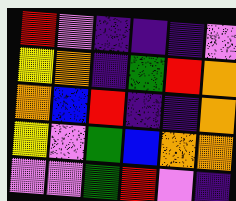[["red", "violet", "indigo", "indigo", "indigo", "violet"], ["yellow", "orange", "indigo", "green", "red", "orange"], ["orange", "blue", "red", "indigo", "indigo", "orange"], ["yellow", "violet", "green", "blue", "orange", "orange"], ["violet", "violet", "green", "red", "violet", "indigo"]]